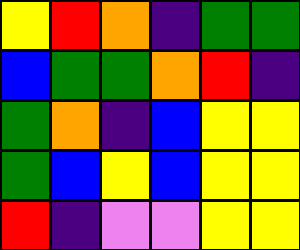[["yellow", "red", "orange", "indigo", "green", "green"], ["blue", "green", "green", "orange", "red", "indigo"], ["green", "orange", "indigo", "blue", "yellow", "yellow"], ["green", "blue", "yellow", "blue", "yellow", "yellow"], ["red", "indigo", "violet", "violet", "yellow", "yellow"]]